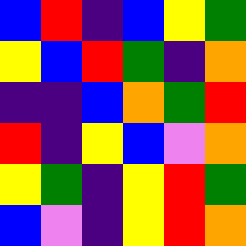[["blue", "red", "indigo", "blue", "yellow", "green"], ["yellow", "blue", "red", "green", "indigo", "orange"], ["indigo", "indigo", "blue", "orange", "green", "red"], ["red", "indigo", "yellow", "blue", "violet", "orange"], ["yellow", "green", "indigo", "yellow", "red", "green"], ["blue", "violet", "indigo", "yellow", "red", "orange"]]